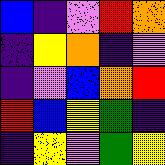[["blue", "indigo", "violet", "red", "orange"], ["indigo", "yellow", "orange", "indigo", "violet"], ["indigo", "violet", "blue", "orange", "red"], ["red", "blue", "yellow", "green", "indigo"], ["indigo", "yellow", "violet", "green", "yellow"]]